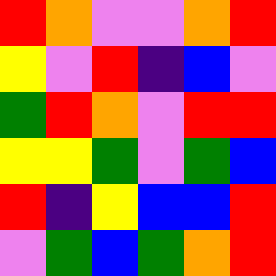[["red", "orange", "violet", "violet", "orange", "red"], ["yellow", "violet", "red", "indigo", "blue", "violet"], ["green", "red", "orange", "violet", "red", "red"], ["yellow", "yellow", "green", "violet", "green", "blue"], ["red", "indigo", "yellow", "blue", "blue", "red"], ["violet", "green", "blue", "green", "orange", "red"]]